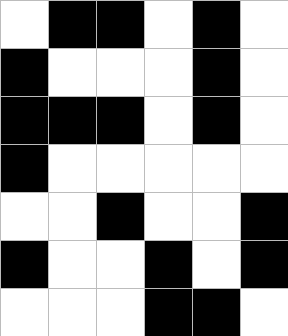[["white", "black", "black", "white", "black", "white"], ["black", "white", "white", "white", "black", "white"], ["black", "black", "black", "white", "black", "white"], ["black", "white", "white", "white", "white", "white"], ["white", "white", "black", "white", "white", "black"], ["black", "white", "white", "black", "white", "black"], ["white", "white", "white", "black", "black", "white"]]